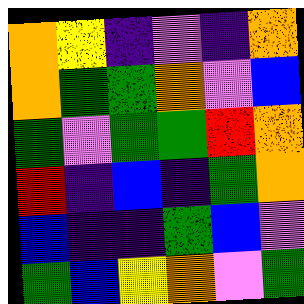[["orange", "yellow", "indigo", "violet", "indigo", "orange"], ["orange", "green", "green", "orange", "violet", "blue"], ["green", "violet", "green", "green", "red", "orange"], ["red", "indigo", "blue", "indigo", "green", "orange"], ["blue", "indigo", "indigo", "green", "blue", "violet"], ["green", "blue", "yellow", "orange", "violet", "green"]]